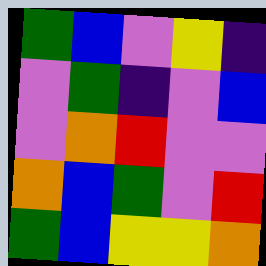[["green", "blue", "violet", "yellow", "indigo"], ["violet", "green", "indigo", "violet", "blue"], ["violet", "orange", "red", "violet", "violet"], ["orange", "blue", "green", "violet", "red"], ["green", "blue", "yellow", "yellow", "orange"]]